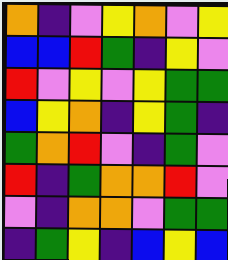[["orange", "indigo", "violet", "yellow", "orange", "violet", "yellow"], ["blue", "blue", "red", "green", "indigo", "yellow", "violet"], ["red", "violet", "yellow", "violet", "yellow", "green", "green"], ["blue", "yellow", "orange", "indigo", "yellow", "green", "indigo"], ["green", "orange", "red", "violet", "indigo", "green", "violet"], ["red", "indigo", "green", "orange", "orange", "red", "violet"], ["violet", "indigo", "orange", "orange", "violet", "green", "green"], ["indigo", "green", "yellow", "indigo", "blue", "yellow", "blue"]]